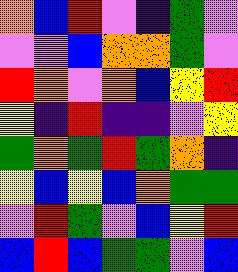[["orange", "blue", "red", "violet", "indigo", "green", "violet"], ["violet", "violet", "blue", "orange", "orange", "green", "violet"], ["red", "orange", "violet", "orange", "blue", "yellow", "red"], ["yellow", "indigo", "red", "indigo", "indigo", "violet", "yellow"], ["green", "orange", "green", "red", "green", "orange", "indigo"], ["yellow", "blue", "yellow", "blue", "orange", "green", "green"], ["violet", "red", "green", "violet", "blue", "yellow", "red"], ["blue", "red", "blue", "green", "green", "violet", "blue"]]